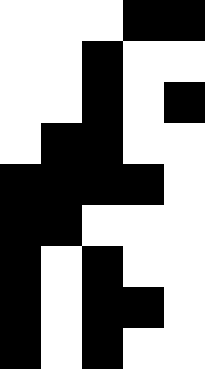[["white", "white", "white", "black", "black"], ["white", "white", "black", "white", "white"], ["white", "white", "black", "white", "black"], ["white", "black", "black", "white", "white"], ["black", "black", "black", "black", "white"], ["black", "black", "white", "white", "white"], ["black", "white", "black", "white", "white"], ["black", "white", "black", "black", "white"], ["black", "white", "black", "white", "white"]]